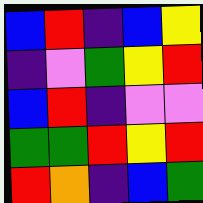[["blue", "red", "indigo", "blue", "yellow"], ["indigo", "violet", "green", "yellow", "red"], ["blue", "red", "indigo", "violet", "violet"], ["green", "green", "red", "yellow", "red"], ["red", "orange", "indigo", "blue", "green"]]